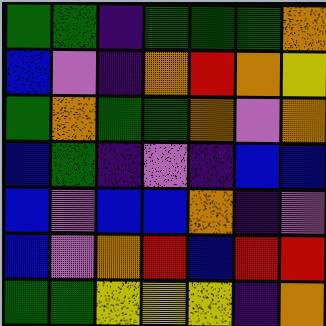[["green", "green", "indigo", "green", "green", "green", "orange"], ["blue", "violet", "indigo", "orange", "red", "orange", "yellow"], ["green", "orange", "green", "green", "orange", "violet", "orange"], ["blue", "green", "indigo", "violet", "indigo", "blue", "blue"], ["blue", "violet", "blue", "blue", "orange", "indigo", "violet"], ["blue", "violet", "orange", "red", "blue", "red", "red"], ["green", "green", "yellow", "yellow", "yellow", "indigo", "orange"]]